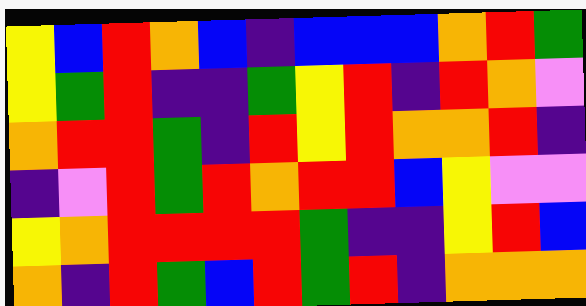[["yellow", "blue", "red", "orange", "blue", "indigo", "blue", "blue", "blue", "orange", "red", "green"], ["yellow", "green", "red", "indigo", "indigo", "green", "yellow", "red", "indigo", "red", "orange", "violet"], ["orange", "red", "red", "green", "indigo", "red", "yellow", "red", "orange", "orange", "red", "indigo"], ["indigo", "violet", "red", "green", "red", "orange", "red", "red", "blue", "yellow", "violet", "violet"], ["yellow", "orange", "red", "red", "red", "red", "green", "indigo", "indigo", "yellow", "red", "blue"], ["orange", "indigo", "red", "green", "blue", "red", "green", "red", "indigo", "orange", "orange", "orange"]]